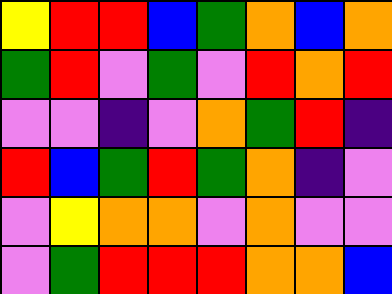[["yellow", "red", "red", "blue", "green", "orange", "blue", "orange"], ["green", "red", "violet", "green", "violet", "red", "orange", "red"], ["violet", "violet", "indigo", "violet", "orange", "green", "red", "indigo"], ["red", "blue", "green", "red", "green", "orange", "indigo", "violet"], ["violet", "yellow", "orange", "orange", "violet", "orange", "violet", "violet"], ["violet", "green", "red", "red", "red", "orange", "orange", "blue"]]